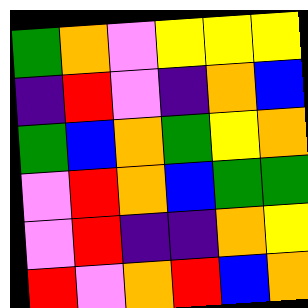[["green", "orange", "violet", "yellow", "yellow", "yellow"], ["indigo", "red", "violet", "indigo", "orange", "blue"], ["green", "blue", "orange", "green", "yellow", "orange"], ["violet", "red", "orange", "blue", "green", "green"], ["violet", "red", "indigo", "indigo", "orange", "yellow"], ["red", "violet", "orange", "red", "blue", "orange"]]